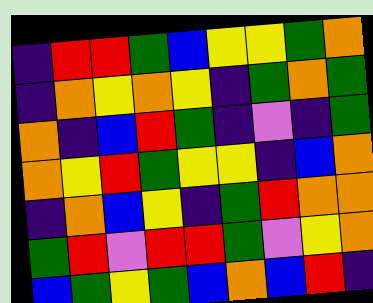[["indigo", "red", "red", "green", "blue", "yellow", "yellow", "green", "orange"], ["indigo", "orange", "yellow", "orange", "yellow", "indigo", "green", "orange", "green"], ["orange", "indigo", "blue", "red", "green", "indigo", "violet", "indigo", "green"], ["orange", "yellow", "red", "green", "yellow", "yellow", "indigo", "blue", "orange"], ["indigo", "orange", "blue", "yellow", "indigo", "green", "red", "orange", "orange"], ["green", "red", "violet", "red", "red", "green", "violet", "yellow", "orange"], ["blue", "green", "yellow", "green", "blue", "orange", "blue", "red", "indigo"]]